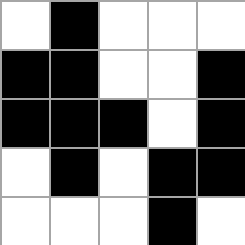[["white", "black", "white", "white", "white"], ["black", "black", "white", "white", "black"], ["black", "black", "black", "white", "black"], ["white", "black", "white", "black", "black"], ["white", "white", "white", "black", "white"]]